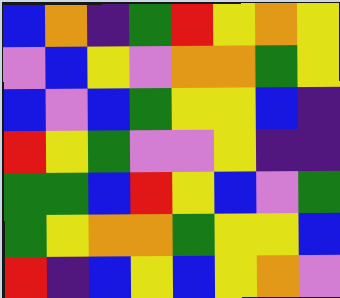[["blue", "orange", "indigo", "green", "red", "yellow", "orange", "yellow"], ["violet", "blue", "yellow", "violet", "orange", "orange", "green", "yellow"], ["blue", "violet", "blue", "green", "yellow", "yellow", "blue", "indigo"], ["red", "yellow", "green", "violet", "violet", "yellow", "indigo", "indigo"], ["green", "green", "blue", "red", "yellow", "blue", "violet", "green"], ["green", "yellow", "orange", "orange", "green", "yellow", "yellow", "blue"], ["red", "indigo", "blue", "yellow", "blue", "yellow", "orange", "violet"]]